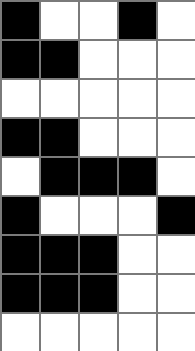[["black", "white", "white", "black", "white"], ["black", "black", "white", "white", "white"], ["white", "white", "white", "white", "white"], ["black", "black", "white", "white", "white"], ["white", "black", "black", "black", "white"], ["black", "white", "white", "white", "black"], ["black", "black", "black", "white", "white"], ["black", "black", "black", "white", "white"], ["white", "white", "white", "white", "white"]]